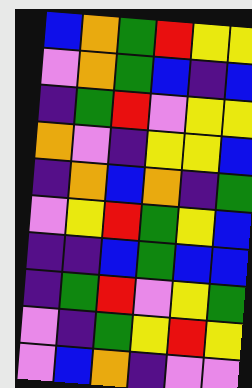[["blue", "orange", "green", "red", "yellow", "yellow"], ["violet", "orange", "green", "blue", "indigo", "blue"], ["indigo", "green", "red", "violet", "yellow", "yellow"], ["orange", "violet", "indigo", "yellow", "yellow", "blue"], ["indigo", "orange", "blue", "orange", "indigo", "green"], ["violet", "yellow", "red", "green", "yellow", "blue"], ["indigo", "indigo", "blue", "green", "blue", "blue"], ["indigo", "green", "red", "violet", "yellow", "green"], ["violet", "indigo", "green", "yellow", "red", "yellow"], ["violet", "blue", "orange", "indigo", "violet", "violet"]]